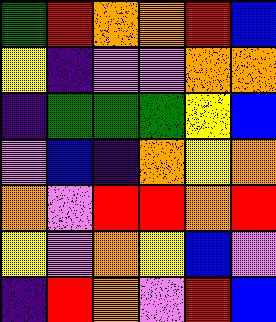[["green", "red", "orange", "orange", "red", "blue"], ["yellow", "indigo", "violet", "violet", "orange", "orange"], ["indigo", "green", "green", "green", "yellow", "blue"], ["violet", "blue", "indigo", "orange", "yellow", "orange"], ["orange", "violet", "red", "red", "orange", "red"], ["yellow", "violet", "orange", "yellow", "blue", "violet"], ["indigo", "red", "orange", "violet", "red", "blue"]]